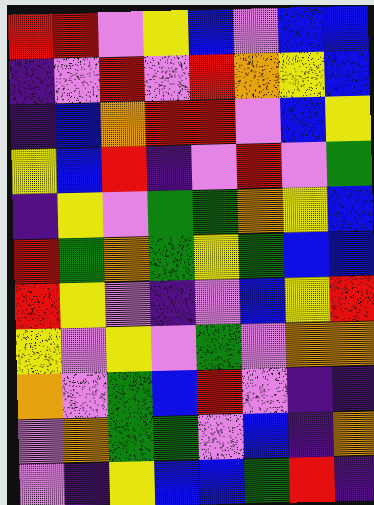[["red", "red", "violet", "yellow", "blue", "violet", "blue", "blue"], ["indigo", "violet", "red", "violet", "red", "orange", "yellow", "blue"], ["indigo", "blue", "orange", "red", "red", "violet", "blue", "yellow"], ["yellow", "blue", "red", "indigo", "violet", "red", "violet", "green"], ["indigo", "yellow", "violet", "green", "green", "orange", "yellow", "blue"], ["red", "green", "orange", "green", "yellow", "green", "blue", "blue"], ["red", "yellow", "violet", "indigo", "violet", "blue", "yellow", "red"], ["yellow", "violet", "yellow", "violet", "green", "violet", "orange", "orange"], ["orange", "violet", "green", "blue", "red", "violet", "indigo", "indigo"], ["violet", "orange", "green", "green", "violet", "blue", "indigo", "orange"], ["violet", "indigo", "yellow", "blue", "blue", "green", "red", "indigo"]]